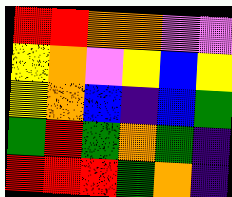[["red", "red", "orange", "orange", "violet", "violet"], ["yellow", "orange", "violet", "yellow", "blue", "yellow"], ["yellow", "orange", "blue", "indigo", "blue", "green"], ["green", "red", "green", "orange", "green", "indigo"], ["red", "red", "red", "green", "orange", "indigo"]]